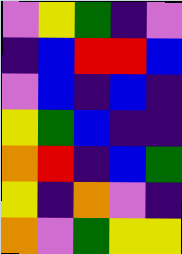[["violet", "yellow", "green", "indigo", "violet"], ["indigo", "blue", "red", "red", "blue"], ["violet", "blue", "indigo", "blue", "indigo"], ["yellow", "green", "blue", "indigo", "indigo"], ["orange", "red", "indigo", "blue", "green"], ["yellow", "indigo", "orange", "violet", "indigo"], ["orange", "violet", "green", "yellow", "yellow"]]